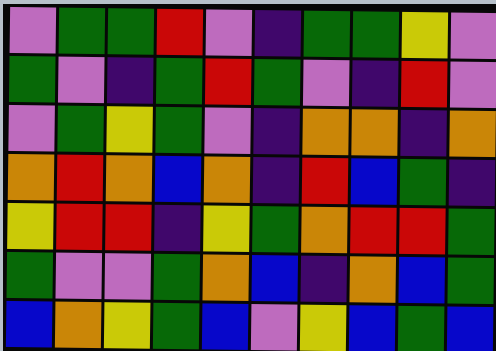[["violet", "green", "green", "red", "violet", "indigo", "green", "green", "yellow", "violet"], ["green", "violet", "indigo", "green", "red", "green", "violet", "indigo", "red", "violet"], ["violet", "green", "yellow", "green", "violet", "indigo", "orange", "orange", "indigo", "orange"], ["orange", "red", "orange", "blue", "orange", "indigo", "red", "blue", "green", "indigo"], ["yellow", "red", "red", "indigo", "yellow", "green", "orange", "red", "red", "green"], ["green", "violet", "violet", "green", "orange", "blue", "indigo", "orange", "blue", "green"], ["blue", "orange", "yellow", "green", "blue", "violet", "yellow", "blue", "green", "blue"]]